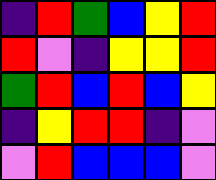[["indigo", "red", "green", "blue", "yellow", "red"], ["red", "violet", "indigo", "yellow", "yellow", "red"], ["green", "red", "blue", "red", "blue", "yellow"], ["indigo", "yellow", "red", "red", "indigo", "violet"], ["violet", "red", "blue", "blue", "blue", "violet"]]